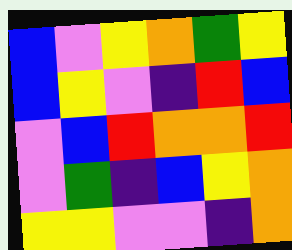[["blue", "violet", "yellow", "orange", "green", "yellow"], ["blue", "yellow", "violet", "indigo", "red", "blue"], ["violet", "blue", "red", "orange", "orange", "red"], ["violet", "green", "indigo", "blue", "yellow", "orange"], ["yellow", "yellow", "violet", "violet", "indigo", "orange"]]